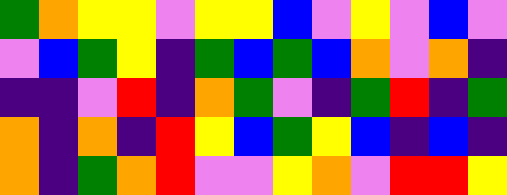[["green", "orange", "yellow", "yellow", "violet", "yellow", "yellow", "blue", "violet", "yellow", "violet", "blue", "violet"], ["violet", "blue", "green", "yellow", "indigo", "green", "blue", "green", "blue", "orange", "violet", "orange", "indigo"], ["indigo", "indigo", "violet", "red", "indigo", "orange", "green", "violet", "indigo", "green", "red", "indigo", "green"], ["orange", "indigo", "orange", "indigo", "red", "yellow", "blue", "green", "yellow", "blue", "indigo", "blue", "indigo"], ["orange", "indigo", "green", "orange", "red", "violet", "violet", "yellow", "orange", "violet", "red", "red", "yellow"]]